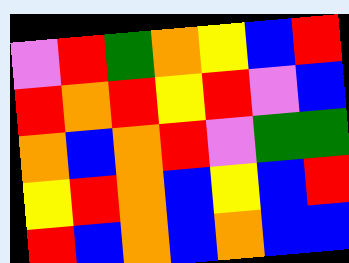[["violet", "red", "green", "orange", "yellow", "blue", "red"], ["red", "orange", "red", "yellow", "red", "violet", "blue"], ["orange", "blue", "orange", "red", "violet", "green", "green"], ["yellow", "red", "orange", "blue", "yellow", "blue", "red"], ["red", "blue", "orange", "blue", "orange", "blue", "blue"]]